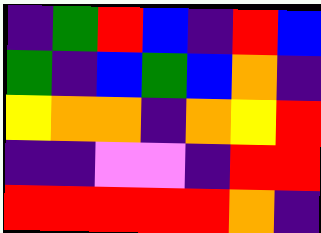[["indigo", "green", "red", "blue", "indigo", "red", "blue"], ["green", "indigo", "blue", "green", "blue", "orange", "indigo"], ["yellow", "orange", "orange", "indigo", "orange", "yellow", "red"], ["indigo", "indigo", "violet", "violet", "indigo", "red", "red"], ["red", "red", "red", "red", "red", "orange", "indigo"]]